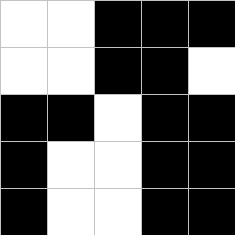[["white", "white", "black", "black", "black"], ["white", "white", "black", "black", "white"], ["black", "black", "white", "black", "black"], ["black", "white", "white", "black", "black"], ["black", "white", "white", "black", "black"]]